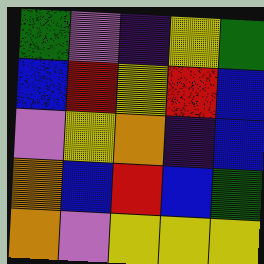[["green", "violet", "indigo", "yellow", "green"], ["blue", "red", "yellow", "red", "blue"], ["violet", "yellow", "orange", "indigo", "blue"], ["orange", "blue", "red", "blue", "green"], ["orange", "violet", "yellow", "yellow", "yellow"]]